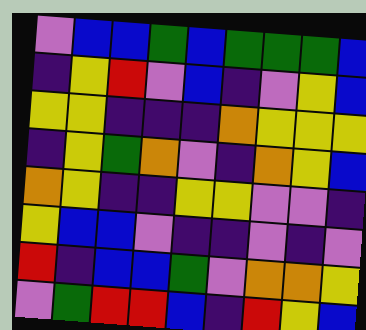[["violet", "blue", "blue", "green", "blue", "green", "green", "green", "blue"], ["indigo", "yellow", "red", "violet", "blue", "indigo", "violet", "yellow", "blue"], ["yellow", "yellow", "indigo", "indigo", "indigo", "orange", "yellow", "yellow", "yellow"], ["indigo", "yellow", "green", "orange", "violet", "indigo", "orange", "yellow", "blue"], ["orange", "yellow", "indigo", "indigo", "yellow", "yellow", "violet", "violet", "indigo"], ["yellow", "blue", "blue", "violet", "indigo", "indigo", "violet", "indigo", "violet"], ["red", "indigo", "blue", "blue", "green", "violet", "orange", "orange", "yellow"], ["violet", "green", "red", "red", "blue", "indigo", "red", "yellow", "blue"]]